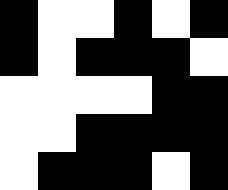[["black", "white", "white", "black", "white", "black"], ["black", "white", "black", "black", "black", "white"], ["white", "white", "white", "white", "black", "black"], ["white", "white", "black", "black", "black", "black"], ["white", "black", "black", "black", "white", "black"]]